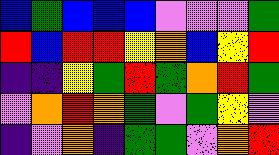[["blue", "green", "blue", "blue", "blue", "violet", "violet", "violet", "green"], ["red", "blue", "red", "red", "yellow", "orange", "blue", "yellow", "red"], ["indigo", "indigo", "yellow", "green", "red", "green", "orange", "red", "green"], ["violet", "orange", "red", "orange", "green", "violet", "green", "yellow", "violet"], ["indigo", "violet", "orange", "indigo", "green", "green", "violet", "orange", "red"]]